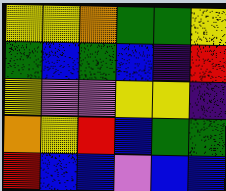[["yellow", "yellow", "orange", "green", "green", "yellow"], ["green", "blue", "green", "blue", "indigo", "red"], ["yellow", "violet", "violet", "yellow", "yellow", "indigo"], ["orange", "yellow", "red", "blue", "green", "green"], ["red", "blue", "blue", "violet", "blue", "blue"]]